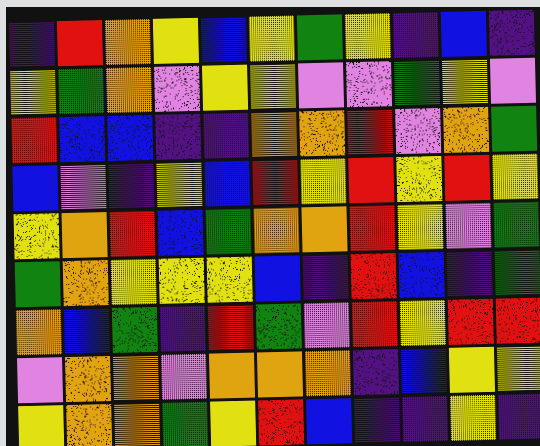[["indigo", "red", "orange", "yellow", "blue", "yellow", "green", "yellow", "indigo", "blue", "indigo"], ["yellow", "green", "orange", "violet", "yellow", "yellow", "violet", "violet", "green", "yellow", "violet"], ["red", "blue", "blue", "indigo", "indigo", "orange", "orange", "red", "violet", "orange", "green"], ["blue", "violet", "indigo", "yellow", "blue", "red", "yellow", "red", "yellow", "red", "yellow"], ["yellow", "orange", "red", "blue", "green", "orange", "orange", "red", "yellow", "violet", "green"], ["green", "orange", "yellow", "yellow", "yellow", "blue", "indigo", "red", "blue", "indigo", "green"], ["orange", "blue", "green", "indigo", "red", "green", "violet", "red", "yellow", "red", "red"], ["violet", "orange", "orange", "violet", "orange", "orange", "orange", "indigo", "blue", "yellow", "yellow"], ["yellow", "orange", "orange", "green", "yellow", "red", "blue", "indigo", "indigo", "yellow", "indigo"]]